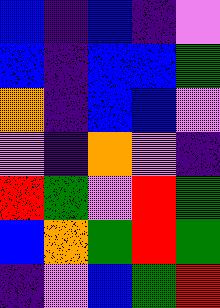[["blue", "indigo", "blue", "indigo", "violet"], ["blue", "indigo", "blue", "blue", "green"], ["orange", "indigo", "blue", "blue", "violet"], ["violet", "indigo", "orange", "violet", "indigo"], ["red", "green", "violet", "red", "green"], ["blue", "orange", "green", "red", "green"], ["indigo", "violet", "blue", "green", "red"]]